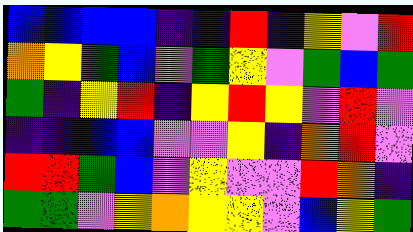[["blue", "blue", "blue", "blue", "indigo", "indigo", "red", "indigo", "yellow", "violet", "red"], ["orange", "yellow", "green", "blue", "violet", "green", "yellow", "violet", "green", "blue", "green"], ["green", "indigo", "yellow", "red", "indigo", "yellow", "red", "yellow", "violet", "red", "violet"], ["indigo", "indigo", "blue", "blue", "violet", "violet", "yellow", "indigo", "orange", "red", "violet"], ["red", "red", "green", "blue", "violet", "yellow", "violet", "violet", "red", "orange", "indigo"], ["green", "green", "violet", "yellow", "orange", "yellow", "yellow", "violet", "blue", "yellow", "green"]]